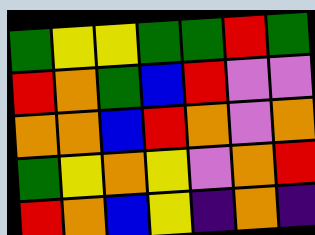[["green", "yellow", "yellow", "green", "green", "red", "green"], ["red", "orange", "green", "blue", "red", "violet", "violet"], ["orange", "orange", "blue", "red", "orange", "violet", "orange"], ["green", "yellow", "orange", "yellow", "violet", "orange", "red"], ["red", "orange", "blue", "yellow", "indigo", "orange", "indigo"]]